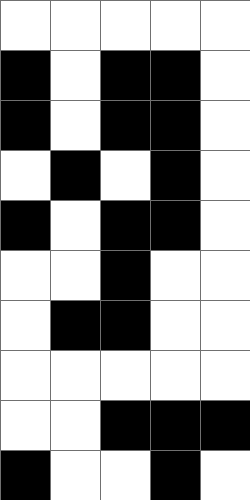[["white", "white", "white", "white", "white"], ["black", "white", "black", "black", "white"], ["black", "white", "black", "black", "white"], ["white", "black", "white", "black", "white"], ["black", "white", "black", "black", "white"], ["white", "white", "black", "white", "white"], ["white", "black", "black", "white", "white"], ["white", "white", "white", "white", "white"], ["white", "white", "black", "black", "black"], ["black", "white", "white", "black", "white"]]